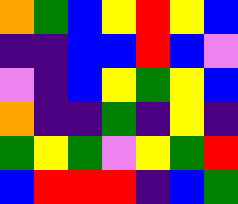[["orange", "green", "blue", "yellow", "red", "yellow", "blue"], ["indigo", "indigo", "blue", "blue", "red", "blue", "violet"], ["violet", "indigo", "blue", "yellow", "green", "yellow", "blue"], ["orange", "indigo", "indigo", "green", "indigo", "yellow", "indigo"], ["green", "yellow", "green", "violet", "yellow", "green", "red"], ["blue", "red", "red", "red", "indigo", "blue", "green"]]